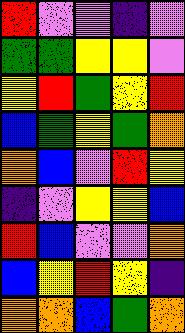[["red", "violet", "violet", "indigo", "violet"], ["green", "green", "yellow", "yellow", "violet"], ["yellow", "red", "green", "yellow", "red"], ["blue", "green", "yellow", "green", "orange"], ["orange", "blue", "violet", "red", "yellow"], ["indigo", "violet", "yellow", "yellow", "blue"], ["red", "blue", "violet", "violet", "orange"], ["blue", "yellow", "red", "yellow", "indigo"], ["orange", "orange", "blue", "green", "orange"]]